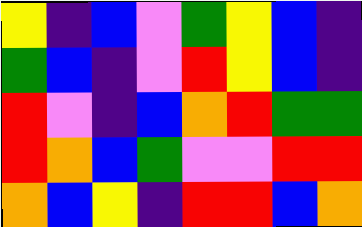[["yellow", "indigo", "blue", "violet", "green", "yellow", "blue", "indigo"], ["green", "blue", "indigo", "violet", "red", "yellow", "blue", "indigo"], ["red", "violet", "indigo", "blue", "orange", "red", "green", "green"], ["red", "orange", "blue", "green", "violet", "violet", "red", "red"], ["orange", "blue", "yellow", "indigo", "red", "red", "blue", "orange"]]